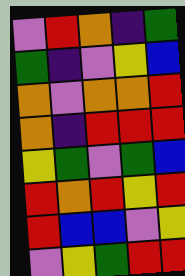[["violet", "red", "orange", "indigo", "green"], ["green", "indigo", "violet", "yellow", "blue"], ["orange", "violet", "orange", "orange", "red"], ["orange", "indigo", "red", "red", "red"], ["yellow", "green", "violet", "green", "blue"], ["red", "orange", "red", "yellow", "red"], ["red", "blue", "blue", "violet", "yellow"], ["violet", "yellow", "green", "red", "red"]]